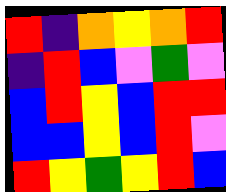[["red", "indigo", "orange", "yellow", "orange", "red"], ["indigo", "red", "blue", "violet", "green", "violet"], ["blue", "red", "yellow", "blue", "red", "red"], ["blue", "blue", "yellow", "blue", "red", "violet"], ["red", "yellow", "green", "yellow", "red", "blue"]]